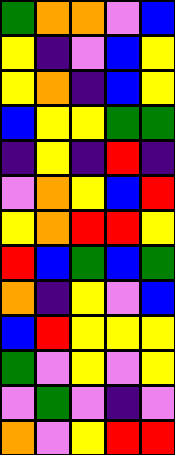[["green", "orange", "orange", "violet", "blue"], ["yellow", "indigo", "violet", "blue", "yellow"], ["yellow", "orange", "indigo", "blue", "yellow"], ["blue", "yellow", "yellow", "green", "green"], ["indigo", "yellow", "indigo", "red", "indigo"], ["violet", "orange", "yellow", "blue", "red"], ["yellow", "orange", "red", "red", "yellow"], ["red", "blue", "green", "blue", "green"], ["orange", "indigo", "yellow", "violet", "blue"], ["blue", "red", "yellow", "yellow", "yellow"], ["green", "violet", "yellow", "violet", "yellow"], ["violet", "green", "violet", "indigo", "violet"], ["orange", "violet", "yellow", "red", "red"]]